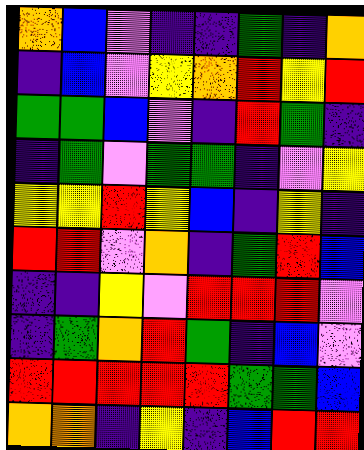[["orange", "blue", "violet", "indigo", "indigo", "green", "indigo", "orange"], ["indigo", "blue", "violet", "yellow", "orange", "red", "yellow", "red"], ["green", "green", "blue", "violet", "indigo", "red", "green", "indigo"], ["indigo", "green", "violet", "green", "green", "indigo", "violet", "yellow"], ["yellow", "yellow", "red", "yellow", "blue", "indigo", "yellow", "indigo"], ["red", "red", "violet", "orange", "indigo", "green", "red", "blue"], ["indigo", "indigo", "yellow", "violet", "red", "red", "red", "violet"], ["indigo", "green", "orange", "red", "green", "indigo", "blue", "violet"], ["red", "red", "red", "red", "red", "green", "green", "blue"], ["orange", "orange", "indigo", "yellow", "indigo", "blue", "red", "red"]]